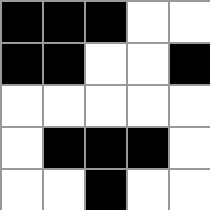[["black", "black", "black", "white", "white"], ["black", "black", "white", "white", "black"], ["white", "white", "white", "white", "white"], ["white", "black", "black", "black", "white"], ["white", "white", "black", "white", "white"]]